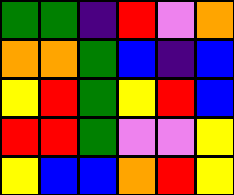[["green", "green", "indigo", "red", "violet", "orange"], ["orange", "orange", "green", "blue", "indigo", "blue"], ["yellow", "red", "green", "yellow", "red", "blue"], ["red", "red", "green", "violet", "violet", "yellow"], ["yellow", "blue", "blue", "orange", "red", "yellow"]]